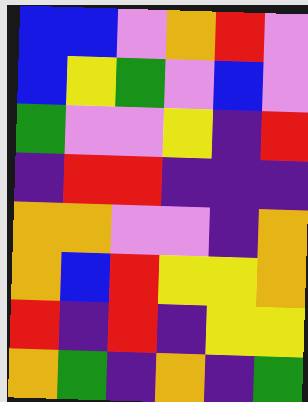[["blue", "blue", "violet", "orange", "red", "violet"], ["blue", "yellow", "green", "violet", "blue", "violet"], ["green", "violet", "violet", "yellow", "indigo", "red"], ["indigo", "red", "red", "indigo", "indigo", "indigo"], ["orange", "orange", "violet", "violet", "indigo", "orange"], ["orange", "blue", "red", "yellow", "yellow", "orange"], ["red", "indigo", "red", "indigo", "yellow", "yellow"], ["orange", "green", "indigo", "orange", "indigo", "green"]]